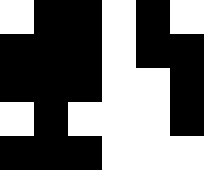[["white", "black", "black", "white", "black", "white"], ["black", "black", "black", "white", "black", "black"], ["black", "black", "black", "white", "white", "black"], ["white", "black", "white", "white", "white", "black"], ["black", "black", "black", "white", "white", "white"]]